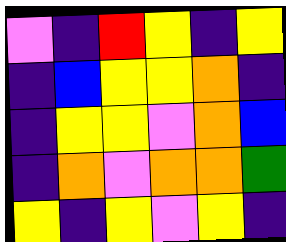[["violet", "indigo", "red", "yellow", "indigo", "yellow"], ["indigo", "blue", "yellow", "yellow", "orange", "indigo"], ["indigo", "yellow", "yellow", "violet", "orange", "blue"], ["indigo", "orange", "violet", "orange", "orange", "green"], ["yellow", "indigo", "yellow", "violet", "yellow", "indigo"]]